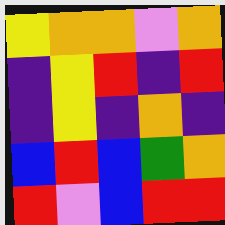[["yellow", "orange", "orange", "violet", "orange"], ["indigo", "yellow", "red", "indigo", "red"], ["indigo", "yellow", "indigo", "orange", "indigo"], ["blue", "red", "blue", "green", "orange"], ["red", "violet", "blue", "red", "red"]]